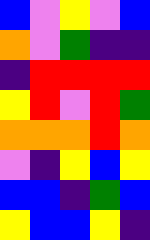[["blue", "violet", "yellow", "violet", "blue"], ["orange", "violet", "green", "indigo", "indigo"], ["indigo", "red", "red", "red", "red"], ["yellow", "red", "violet", "red", "green"], ["orange", "orange", "orange", "red", "orange"], ["violet", "indigo", "yellow", "blue", "yellow"], ["blue", "blue", "indigo", "green", "blue"], ["yellow", "blue", "blue", "yellow", "indigo"]]